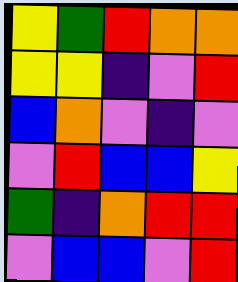[["yellow", "green", "red", "orange", "orange"], ["yellow", "yellow", "indigo", "violet", "red"], ["blue", "orange", "violet", "indigo", "violet"], ["violet", "red", "blue", "blue", "yellow"], ["green", "indigo", "orange", "red", "red"], ["violet", "blue", "blue", "violet", "red"]]